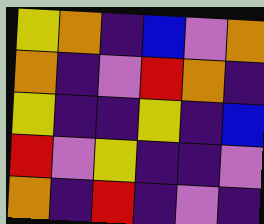[["yellow", "orange", "indigo", "blue", "violet", "orange"], ["orange", "indigo", "violet", "red", "orange", "indigo"], ["yellow", "indigo", "indigo", "yellow", "indigo", "blue"], ["red", "violet", "yellow", "indigo", "indigo", "violet"], ["orange", "indigo", "red", "indigo", "violet", "indigo"]]